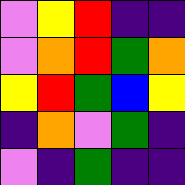[["violet", "yellow", "red", "indigo", "indigo"], ["violet", "orange", "red", "green", "orange"], ["yellow", "red", "green", "blue", "yellow"], ["indigo", "orange", "violet", "green", "indigo"], ["violet", "indigo", "green", "indigo", "indigo"]]